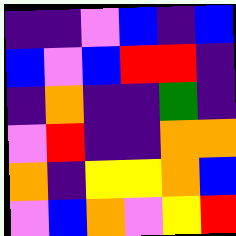[["indigo", "indigo", "violet", "blue", "indigo", "blue"], ["blue", "violet", "blue", "red", "red", "indigo"], ["indigo", "orange", "indigo", "indigo", "green", "indigo"], ["violet", "red", "indigo", "indigo", "orange", "orange"], ["orange", "indigo", "yellow", "yellow", "orange", "blue"], ["violet", "blue", "orange", "violet", "yellow", "red"]]